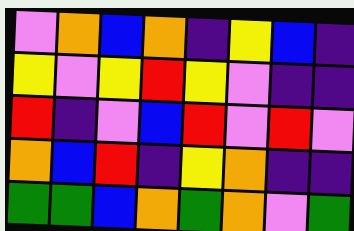[["violet", "orange", "blue", "orange", "indigo", "yellow", "blue", "indigo"], ["yellow", "violet", "yellow", "red", "yellow", "violet", "indigo", "indigo"], ["red", "indigo", "violet", "blue", "red", "violet", "red", "violet"], ["orange", "blue", "red", "indigo", "yellow", "orange", "indigo", "indigo"], ["green", "green", "blue", "orange", "green", "orange", "violet", "green"]]